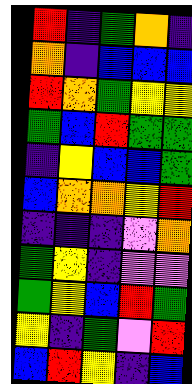[["red", "indigo", "green", "orange", "indigo"], ["orange", "indigo", "blue", "blue", "blue"], ["red", "orange", "green", "yellow", "yellow"], ["green", "blue", "red", "green", "green"], ["indigo", "yellow", "blue", "blue", "green"], ["blue", "orange", "orange", "yellow", "red"], ["indigo", "indigo", "indigo", "violet", "orange"], ["green", "yellow", "indigo", "violet", "violet"], ["green", "yellow", "blue", "red", "green"], ["yellow", "indigo", "green", "violet", "red"], ["blue", "red", "yellow", "indigo", "blue"]]